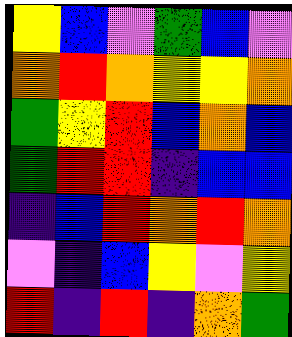[["yellow", "blue", "violet", "green", "blue", "violet"], ["orange", "red", "orange", "yellow", "yellow", "orange"], ["green", "yellow", "red", "blue", "orange", "blue"], ["green", "red", "red", "indigo", "blue", "blue"], ["indigo", "blue", "red", "orange", "red", "orange"], ["violet", "indigo", "blue", "yellow", "violet", "yellow"], ["red", "indigo", "red", "indigo", "orange", "green"]]